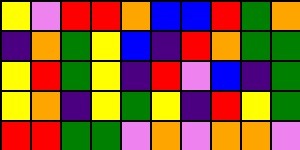[["yellow", "violet", "red", "red", "orange", "blue", "blue", "red", "green", "orange"], ["indigo", "orange", "green", "yellow", "blue", "indigo", "red", "orange", "green", "green"], ["yellow", "red", "green", "yellow", "indigo", "red", "violet", "blue", "indigo", "green"], ["yellow", "orange", "indigo", "yellow", "green", "yellow", "indigo", "red", "yellow", "green"], ["red", "red", "green", "green", "violet", "orange", "violet", "orange", "orange", "violet"]]